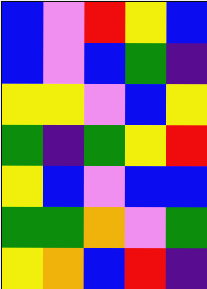[["blue", "violet", "red", "yellow", "blue"], ["blue", "violet", "blue", "green", "indigo"], ["yellow", "yellow", "violet", "blue", "yellow"], ["green", "indigo", "green", "yellow", "red"], ["yellow", "blue", "violet", "blue", "blue"], ["green", "green", "orange", "violet", "green"], ["yellow", "orange", "blue", "red", "indigo"]]